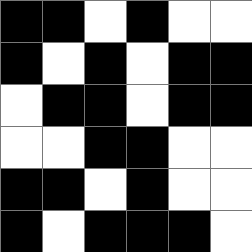[["black", "black", "white", "black", "white", "white"], ["black", "white", "black", "white", "black", "black"], ["white", "black", "black", "white", "black", "black"], ["white", "white", "black", "black", "white", "white"], ["black", "black", "white", "black", "white", "white"], ["black", "white", "black", "black", "black", "white"]]